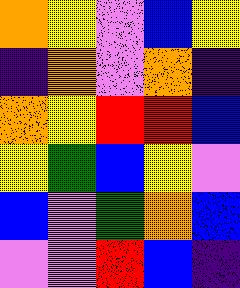[["orange", "yellow", "violet", "blue", "yellow"], ["indigo", "orange", "violet", "orange", "indigo"], ["orange", "yellow", "red", "red", "blue"], ["yellow", "green", "blue", "yellow", "violet"], ["blue", "violet", "green", "orange", "blue"], ["violet", "violet", "red", "blue", "indigo"]]